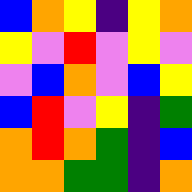[["blue", "orange", "yellow", "indigo", "yellow", "orange"], ["yellow", "violet", "red", "violet", "yellow", "violet"], ["violet", "blue", "orange", "violet", "blue", "yellow"], ["blue", "red", "violet", "yellow", "indigo", "green"], ["orange", "red", "orange", "green", "indigo", "blue"], ["orange", "orange", "green", "green", "indigo", "orange"]]